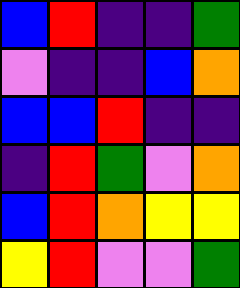[["blue", "red", "indigo", "indigo", "green"], ["violet", "indigo", "indigo", "blue", "orange"], ["blue", "blue", "red", "indigo", "indigo"], ["indigo", "red", "green", "violet", "orange"], ["blue", "red", "orange", "yellow", "yellow"], ["yellow", "red", "violet", "violet", "green"]]